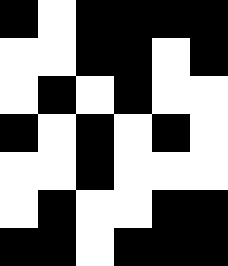[["black", "white", "black", "black", "black", "black"], ["white", "white", "black", "black", "white", "black"], ["white", "black", "white", "black", "white", "white"], ["black", "white", "black", "white", "black", "white"], ["white", "white", "black", "white", "white", "white"], ["white", "black", "white", "white", "black", "black"], ["black", "black", "white", "black", "black", "black"]]